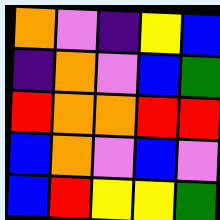[["orange", "violet", "indigo", "yellow", "blue"], ["indigo", "orange", "violet", "blue", "green"], ["red", "orange", "orange", "red", "red"], ["blue", "orange", "violet", "blue", "violet"], ["blue", "red", "yellow", "yellow", "green"]]